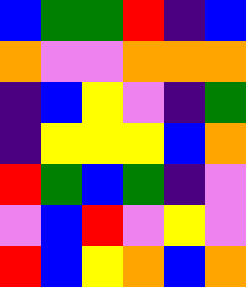[["blue", "green", "green", "red", "indigo", "blue"], ["orange", "violet", "violet", "orange", "orange", "orange"], ["indigo", "blue", "yellow", "violet", "indigo", "green"], ["indigo", "yellow", "yellow", "yellow", "blue", "orange"], ["red", "green", "blue", "green", "indigo", "violet"], ["violet", "blue", "red", "violet", "yellow", "violet"], ["red", "blue", "yellow", "orange", "blue", "orange"]]